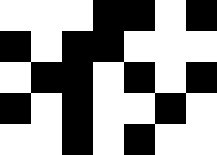[["white", "white", "white", "black", "black", "white", "black"], ["black", "white", "black", "black", "white", "white", "white"], ["white", "black", "black", "white", "black", "white", "black"], ["black", "white", "black", "white", "white", "black", "white"], ["white", "white", "black", "white", "black", "white", "white"]]